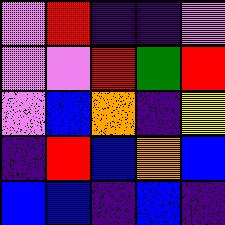[["violet", "red", "indigo", "indigo", "violet"], ["violet", "violet", "red", "green", "red"], ["violet", "blue", "orange", "indigo", "yellow"], ["indigo", "red", "blue", "orange", "blue"], ["blue", "blue", "indigo", "blue", "indigo"]]